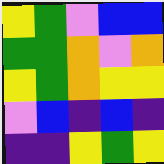[["yellow", "green", "violet", "blue", "blue"], ["green", "green", "orange", "violet", "orange"], ["yellow", "green", "orange", "yellow", "yellow"], ["violet", "blue", "indigo", "blue", "indigo"], ["indigo", "indigo", "yellow", "green", "yellow"]]